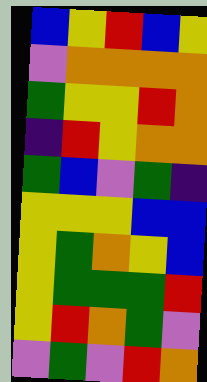[["blue", "yellow", "red", "blue", "yellow"], ["violet", "orange", "orange", "orange", "orange"], ["green", "yellow", "yellow", "red", "orange"], ["indigo", "red", "yellow", "orange", "orange"], ["green", "blue", "violet", "green", "indigo"], ["yellow", "yellow", "yellow", "blue", "blue"], ["yellow", "green", "orange", "yellow", "blue"], ["yellow", "green", "green", "green", "red"], ["yellow", "red", "orange", "green", "violet"], ["violet", "green", "violet", "red", "orange"]]